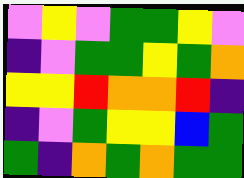[["violet", "yellow", "violet", "green", "green", "yellow", "violet"], ["indigo", "violet", "green", "green", "yellow", "green", "orange"], ["yellow", "yellow", "red", "orange", "orange", "red", "indigo"], ["indigo", "violet", "green", "yellow", "yellow", "blue", "green"], ["green", "indigo", "orange", "green", "orange", "green", "green"]]